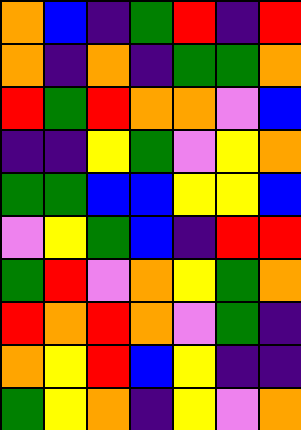[["orange", "blue", "indigo", "green", "red", "indigo", "red"], ["orange", "indigo", "orange", "indigo", "green", "green", "orange"], ["red", "green", "red", "orange", "orange", "violet", "blue"], ["indigo", "indigo", "yellow", "green", "violet", "yellow", "orange"], ["green", "green", "blue", "blue", "yellow", "yellow", "blue"], ["violet", "yellow", "green", "blue", "indigo", "red", "red"], ["green", "red", "violet", "orange", "yellow", "green", "orange"], ["red", "orange", "red", "orange", "violet", "green", "indigo"], ["orange", "yellow", "red", "blue", "yellow", "indigo", "indigo"], ["green", "yellow", "orange", "indigo", "yellow", "violet", "orange"]]